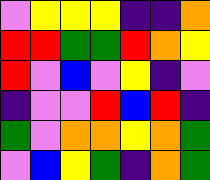[["violet", "yellow", "yellow", "yellow", "indigo", "indigo", "orange"], ["red", "red", "green", "green", "red", "orange", "yellow"], ["red", "violet", "blue", "violet", "yellow", "indigo", "violet"], ["indigo", "violet", "violet", "red", "blue", "red", "indigo"], ["green", "violet", "orange", "orange", "yellow", "orange", "green"], ["violet", "blue", "yellow", "green", "indigo", "orange", "green"]]